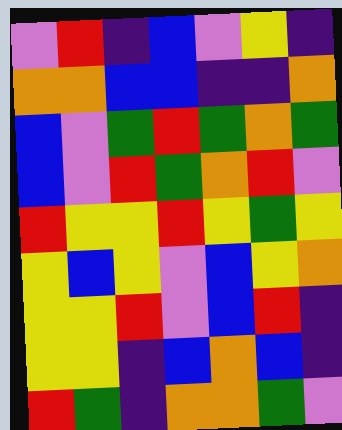[["violet", "red", "indigo", "blue", "violet", "yellow", "indigo"], ["orange", "orange", "blue", "blue", "indigo", "indigo", "orange"], ["blue", "violet", "green", "red", "green", "orange", "green"], ["blue", "violet", "red", "green", "orange", "red", "violet"], ["red", "yellow", "yellow", "red", "yellow", "green", "yellow"], ["yellow", "blue", "yellow", "violet", "blue", "yellow", "orange"], ["yellow", "yellow", "red", "violet", "blue", "red", "indigo"], ["yellow", "yellow", "indigo", "blue", "orange", "blue", "indigo"], ["red", "green", "indigo", "orange", "orange", "green", "violet"]]